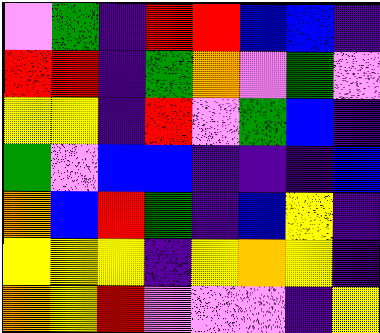[["violet", "green", "indigo", "red", "red", "blue", "blue", "indigo"], ["red", "red", "indigo", "green", "orange", "violet", "green", "violet"], ["yellow", "yellow", "indigo", "red", "violet", "green", "blue", "indigo"], ["green", "violet", "blue", "blue", "indigo", "indigo", "indigo", "blue"], ["orange", "blue", "red", "green", "indigo", "blue", "yellow", "indigo"], ["yellow", "yellow", "yellow", "indigo", "yellow", "orange", "yellow", "indigo"], ["orange", "yellow", "red", "violet", "violet", "violet", "indigo", "yellow"]]